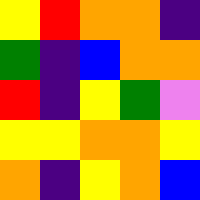[["yellow", "red", "orange", "orange", "indigo"], ["green", "indigo", "blue", "orange", "orange"], ["red", "indigo", "yellow", "green", "violet"], ["yellow", "yellow", "orange", "orange", "yellow"], ["orange", "indigo", "yellow", "orange", "blue"]]